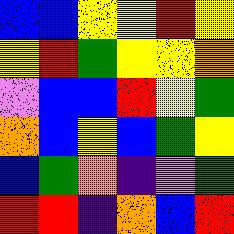[["blue", "blue", "yellow", "yellow", "red", "yellow"], ["yellow", "red", "green", "yellow", "yellow", "orange"], ["violet", "blue", "blue", "red", "yellow", "green"], ["orange", "blue", "yellow", "blue", "green", "yellow"], ["blue", "green", "orange", "indigo", "violet", "green"], ["red", "red", "indigo", "orange", "blue", "red"]]